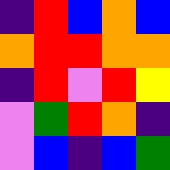[["indigo", "red", "blue", "orange", "blue"], ["orange", "red", "red", "orange", "orange"], ["indigo", "red", "violet", "red", "yellow"], ["violet", "green", "red", "orange", "indigo"], ["violet", "blue", "indigo", "blue", "green"]]